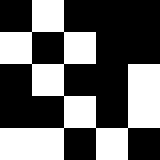[["black", "white", "black", "black", "black"], ["white", "black", "white", "black", "black"], ["black", "white", "black", "black", "white"], ["black", "black", "white", "black", "white"], ["white", "white", "black", "white", "black"]]